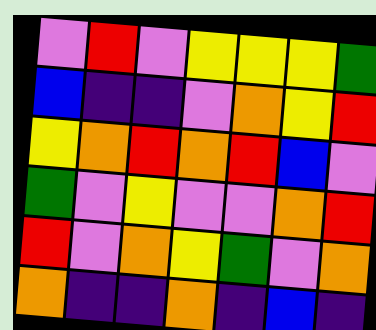[["violet", "red", "violet", "yellow", "yellow", "yellow", "green"], ["blue", "indigo", "indigo", "violet", "orange", "yellow", "red"], ["yellow", "orange", "red", "orange", "red", "blue", "violet"], ["green", "violet", "yellow", "violet", "violet", "orange", "red"], ["red", "violet", "orange", "yellow", "green", "violet", "orange"], ["orange", "indigo", "indigo", "orange", "indigo", "blue", "indigo"]]